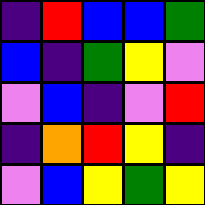[["indigo", "red", "blue", "blue", "green"], ["blue", "indigo", "green", "yellow", "violet"], ["violet", "blue", "indigo", "violet", "red"], ["indigo", "orange", "red", "yellow", "indigo"], ["violet", "blue", "yellow", "green", "yellow"]]